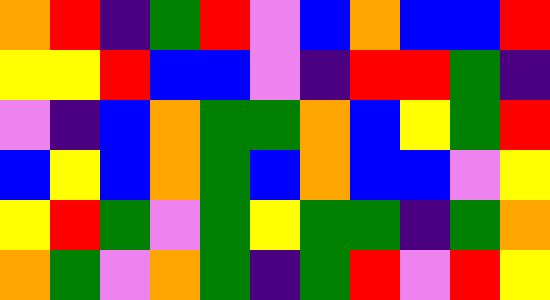[["orange", "red", "indigo", "green", "red", "violet", "blue", "orange", "blue", "blue", "red"], ["yellow", "yellow", "red", "blue", "blue", "violet", "indigo", "red", "red", "green", "indigo"], ["violet", "indigo", "blue", "orange", "green", "green", "orange", "blue", "yellow", "green", "red"], ["blue", "yellow", "blue", "orange", "green", "blue", "orange", "blue", "blue", "violet", "yellow"], ["yellow", "red", "green", "violet", "green", "yellow", "green", "green", "indigo", "green", "orange"], ["orange", "green", "violet", "orange", "green", "indigo", "green", "red", "violet", "red", "yellow"]]